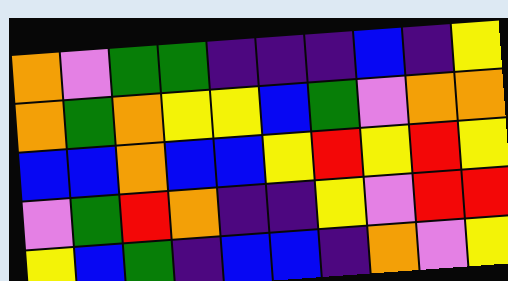[["orange", "violet", "green", "green", "indigo", "indigo", "indigo", "blue", "indigo", "yellow"], ["orange", "green", "orange", "yellow", "yellow", "blue", "green", "violet", "orange", "orange"], ["blue", "blue", "orange", "blue", "blue", "yellow", "red", "yellow", "red", "yellow"], ["violet", "green", "red", "orange", "indigo", "indigo", "yellow", "violet", "red", "red"], ["yellow", "blue", "green", "indigo", "blue", "blue", "indigo", "orange", "violet", "yellow"]]